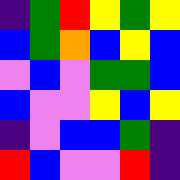[["indigo", "green", "red", "yellow", "green", "yellow"], ["blue", "green", "orange", "blue", "yellow", "blue"], ["violet", "blue", "violet", "green", "green", "blue"], ["blue", "violet", "violet", "yellow", "blue", "yellow"], ["indigo", "violet", "blue", "blue", "green", "indigo"], ["red", "blue", "violet", "violet", "red", "indigo"]]